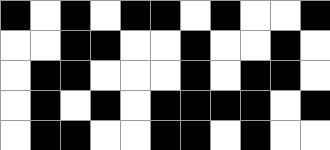[["black", "white", "black", "white", "black", "black", "white", "black", "white", "white", "black"], ["white", "white", "black", "black", "white", "white", "black", "white", "white", "black", "white"], ["white", "black", "black", "white", "white", "white", "black", "white", "black", "black", "white"], ["white", "black", "white", "black", "white", "black", "black", "black", "black", "white", "black"], ["white", "black", "black", "white", "white", "black", "black", "white", "black", "white", "white"]]